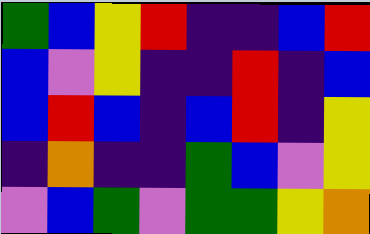[["green", "blue", "yellow", "red", "indigo", "indigo", "blue", "red"], ["blue", "violet", "yellow", "indigo", "indigo", "red", "indigo", "blue"], ["blue", "red", "blue", "indigo", "blue", "red", "indigo", "yellow"], ["indigo", "orange", "indigo", "indigo", "green", "blue", "violet", "yellow"], ["violet", "blue", "green", "violet", "green", "green", "yellow", "orange"]]